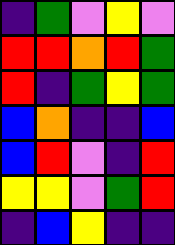[["indigo", "green", "violet", "yellow", "violet"], ["red", "red", "orange", "red", "green"], ["red", "indigo", "green", "yellow", "green"], ["blue", "orange", "indigo", "indigo", "blue"], ["blue", "red", "violet", "indigo", "red"], ["yellow", "yellow", "violet", "green", "red"], ["indigo", "blue", "yellow", "indigo", "indigo"]]